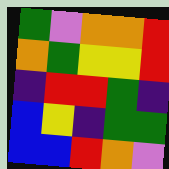[["green", "violet", "orange", "orange", "red"], ["orange", "green", "yellow", "yellow", "red"], ["indigo", "red", "red", "green", "indigo"], ["blue", "yellow", "indigo", "green", "green"], ["blue", "blue", "red", "orange", "violet"]]